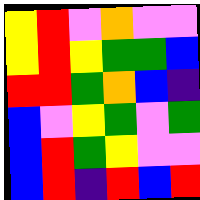[["yellow", "red", "violet", "orange", "violet", "violet"], ["yellow", "red", "yellow", "green", "green", "blue"], ["red", "red", "green", "orange", "blue", "indigo"], ["blue", "violet", "yellow", "green", "violet", "green"], ["blue", "red", "green", "yellow", "violet", "violet"], ["blue", "red", "indigo", "red", "blue", "red"]]